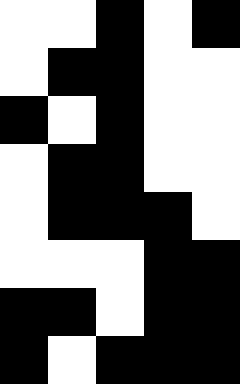[["white", "white", "black", "white", "black"], ["white", "black", "black", "white", "white"], ["black", "white", "black", "white", "white"], ["white", "black", "black", "white", "white"], ["white", "black", "black", "black", "white"], ["white", "white", "white", "black", "black"], ["black", "black", "white", "black", "black"], ["black", "white", "black", "black", "black"]]